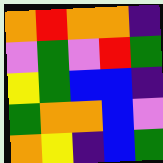[["orange", "red", "orange", "orange", "indigo"], ["violet", "green", "violet", "red", "green"], ["yellow", "green", "blue", "blue", "indigo"], ["green", "orange", "orange", "blue", "violet"], ["orange", "yellow", "indigo", "blue", "green"]]